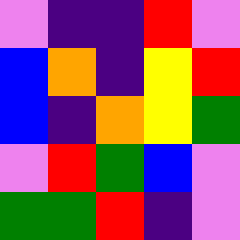[["violet", "indigo", "indigo", "red", "violet"], ["blue", "orange", "indigo", "yellow", "red"], ["blue", "indigo", "orange", "yellow", "green"], ["violet", "red", "green", "blue", "violet"], ["green", "green", "red", "indigo", "violet"]]